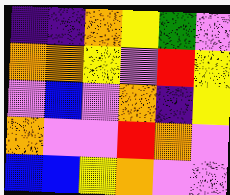[["indigo", "indigo", "orange", "yellow", "green", "violet"], ["orange", "orange", "yellow", "violet", "red", "yellow"], ["violet", "blue", "violet", "orange", "indigo", "yellow"], ["orange", "violet", "violet", "red", "orange", "violet"], ["blue", "blue", "yellow", "orange", "violet", "violet"]]